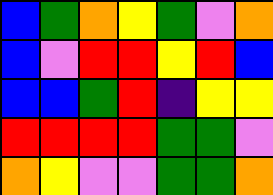[["blue", "green", "orange", "yellow", "green", "violet", "orange"], ["blue", "violet", "red", "red", "yellow", "red", "blue"], ["blue", "blue", "green", "red", "indigo", "yellow", "yellow"], ["red", "red", "red", "red", "green", "green", "violet"], ["orange", "yellow", "violet", "violet", "green", "green", "orange"]]